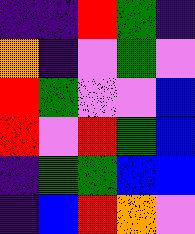[["indigo", "indigo", "red", "green", "indigo"], ["orange", "indigo", "violet", "green", "violet"], ["red", "green", "violet", "violet", "blue"], ["red", "violet", "red", "green", "blue"], ["indigo", "green", "green", "blue", "blue"], ["indigo", "blue", "red", "orange", "violet"]]